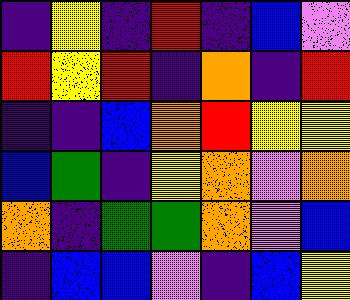[["indigo", "yellow", "indigo", "red", "indigo", "blue", "violet"], ["red", "yellow", "red", "indigo", "orange", "indigo", "red"], ["indigo", "indigo", "blue", "orange", "red", "yellow", "yellow"], ["blue", "green", "indigo", "yellow", "orange", "violet", "orange"], ["orange", "indigo", "green", "green", "orange", "violet", "blue"], ["indigo", "blue", "blue", "violet", "indigo", "blue", "yellow"]]